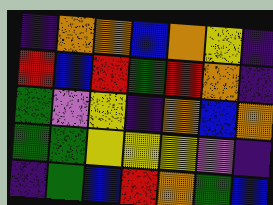[["indigo", "orange", "orange", "blue", "orange", "yellow", "indigo"], ["red", "blue", "red", "green", "red", "orange", "indigo"], ["green", "violet", "yellow", "indigo", "orange", "blue", "orange"], ["green", "green", "yellow", "yellow", "yellow", "violet", "indigo"], ["indigo", "green", "blue", "red", "orange", "green", "blue"]]